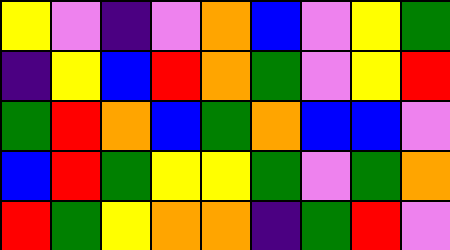[["yellow", "violet", "indigo", "violet", "orange", "blue", "violet", "yellow", "green"], ["indigo", "yellow", "blue", "red", "orange", "green", "violet", "yellow", "red"], ["green", "red", "orange", "blue", "green", "orange", "blue", "blue", "violet"], ["blue", "red", "green", "yellow", "yellow", "green", "violet", "green", "orange"], ["red", "green", "yellow", "orange", "orange", "indigo", "green", "red", "violet"]]